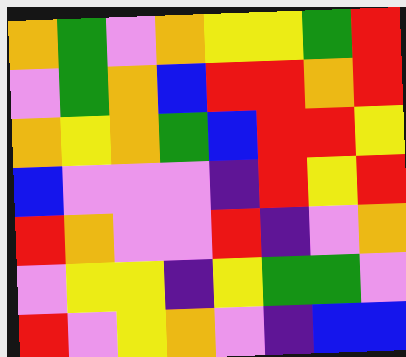[["orange", "green", "violet", "orange", "yellow", "yellow", "green", "red"], ["violet", "green", "orange", "blue", "red", "red", "orange", "red"], ["orange", "yellow", "orange", "green", "blue", "red", "red", "yellow"], ["blue", "violet", "violet", "violet", "indigo", "red", "yellow", "red"], ["red", "orange", "violet", "violet", "red", "indigo", "violet", "orange"], ["violet", "yellow", "yellow", "indigo", "yellow", "green", "green", "violet"], ["red", "violet", "yellow", "orange", "violet", "indigo", "blue", "blue"]]